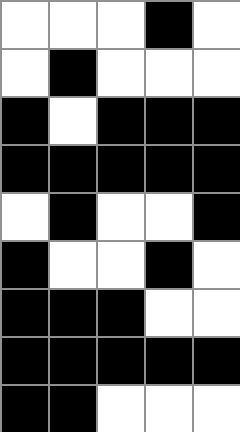[["white", "white", "white", "black", "white"], ["white", "black", "white", "white", "white"], ["black", "white", "black", "black", "black"], ["black", "black", "black", "black", "black"], ["white", "black", "white", "white", "black"], ["black", "white", "white", "black", "white"], ["black", "black", "black", "white", "white"], ["black", "black", "black", "black", "black"], ["black", "black", "white", "white", "white"]]